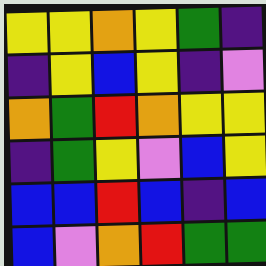[["yellow", "yellow", "orange", "yellow", "green", "indigo"], ["indigo", "yellow", "blue", "yellow", "indigo", "violet"], ["orange", "green", "red", "orange", "yellow", "yellow"], ["indigo", "green", "yellow", "violet", "blue", "yellow"], ["blue", "blue", "red", "blue", "indigo", "blue"], ["blue", "violet", "orange", "red", "green", "green"]]